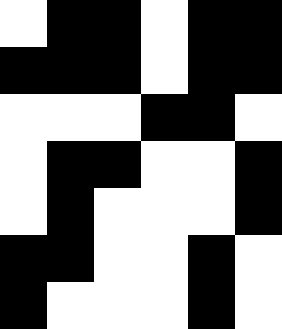[["white", "black", "black", "white", "black", "black"], ["black", "black", "black", "white", "black", "black"], ["white", "white", "white", "black", "black", "white"], ["white", "black", "black", "white", "white", "black"], ["white", "black", "white", "white", "white", "black"], ["black", "black", "white", "white", "black", "white"], ["black", "white", "white", "white", "black", "white"]]